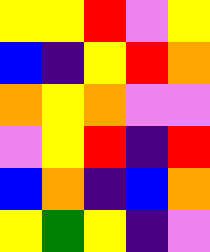[["yellow", "yellow", "red", "violet", "yellow"], ["blue", "indigo", "yellow", "red", "orange"], ["orange", "yellow", "orange", "violet", "violet"], ["violet", "yellow", "red", "indigo", "red"], ["blue", "orange", "indigo", "blue", "orange"], ["yellow", "green", "yellow", "indigo", "violet"]]